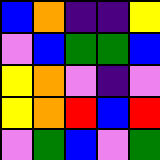[["blue", "orange", "indigo", "indigo", "yellow"], ["violet", "blue", "green", "green", "blue"], ["yellow", "orange", "violet", "indigo", "violet"], ["yellow", "orange", "red", "blue", "red"], ["violet", "green", "blue", "violet", "green"]]